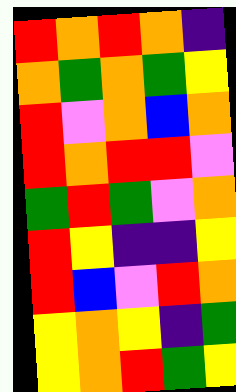[["red", "orange", "red", "orange", "indigo"], ["orange", "green", "orange", "green", "yellow"], ["red", "violet", "orange", "blue", "orange"], ["red", "orange", "red", "red", "violet"], ["green", "red", "green", "violet", "orange"], ["red", "yellow", "indigo", "indigo", "yellow"], ["red", "blue", "violet", "red", "orange"], ["yellow", "orange", "yellow", "indigo", "green"], ["yellow", "orange", "red", "green", "yellow"]]